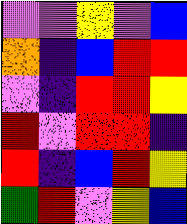[["violet", "violet", "yellow", "violet", "blue"], ["orange", "indigo", "blue", "red", "red"], ["violet", "indigo", "red", "red", "yellow"], ["red", "violet", "red", "red", "indigo"], ["red", "indigo", "blue", "red", "yellow"], ["green", "red", "violet", "yellow", "blue"]]